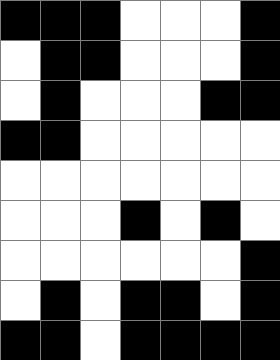[["black", "black", "black", "white", "white", "white", "black"], ["white", "black", "black", "white", "white", "white", "black"], ["white", "black", "white", "white", "white", "black", "black"], ["black", "black", "white", "white", "white", "white", "white"], ["white", "white", "white", "white", "white", "white", "white"], ["white", "white", "white", "black", "white", "black", "white"], ["white", "white", "white", "white", "white", "white", "black"], ["white", "black", "white", "black", "black", "white", "black"], ["black", "black", "white", "black", "black", "black", "black"]]